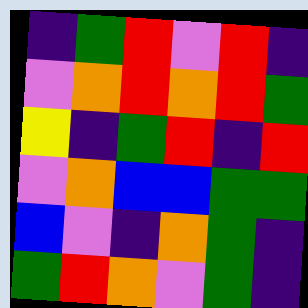[["indigo", "green", "red", "violet", "red", "indigo"], ["violet", "orange", "red", "orange", "red", "green"], ["yellow", "indigo", "green", "red", "indigo", "red"], ["violet", "orange", "blue", "blue", "green", "green"], ["blue", "violet", "indigo", "orange", "green", "indigo"], ["green", "red", "orange", "violet", "green", "indigo"]]